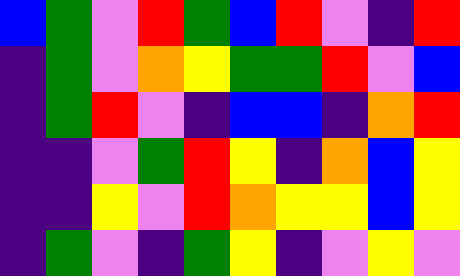[["blue", "green", "violet", "red", "green", "blue", "red", "violet", "indigo", "red"], ["indigo", "green", "violet", "orange", "yellow", "green", "green", "red", "violet", "blue"], ["indigo", "green", "red", "violet", "indigo", "blue", "blue", "indigo", "orange", "red"], ["indigo", "indigo", "violet", "green", "red", "yellow", "indigo", "orange", "blue", "yellow"], ["indigo", "indigo", "yellow", "violet", "red", "orange", "yellow", "yellow", "blue", "yellow"], ["indigo", "green", "violet", "indigo", "green", "yellow", "indigo", "violet", "yellow", "violet"]]